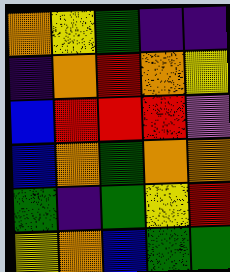[["orange", "yellow", "green", "indigo", "indigo"], ["indigo", "orange", "red", "orange", "yellow"], ["blue", "red", "red", "red", "violet"], ["blue", "orange", "green", "orange", "orange"], ["green", "indigo", "green", "yellow", "red"], ["yellow", "orange", "blue", "green", "green"]]